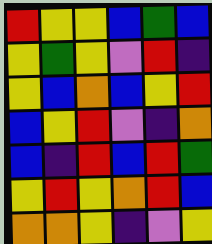[["red", "yellow", "yellow", "blue", "green", "blue"], ["yellow", "green", "yellow", "violet", "red", "indigo"], ["yellow", "blue", "orange", "blue", "yellow", "red"], ["blue", "yellow", "red", "violet", "indigo", "orange"], ["blue", "indigo", "red", "blue", "red", "green"], ["yellow", "red", "yellow", "orange", "red", "blue"], ["orange", "orange", "yellow", "indigo", "violet", "yellow"]]